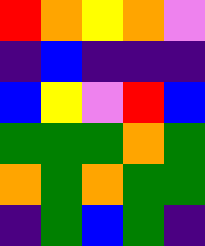[["red", "orange", "yellow", "orange", "violet"], ["indigo", "blue", "indigo", "indigo", "indigo"], ["blue", "yellow", "violet", "red", "blue"], ["green", "green", "green", "orange", "green"], ["orange", "green", "orange", "green", "green"], ["indigo", "green", "blue", "green", "indigo"]]